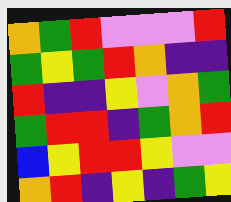[["orange", "green", "red", "violet", "violet", "violet", "red"], ["green", "yellow", "green", "red", "orange", "indigo", "indigo"], ["red", "indigo", "indigo", "yellow", "violet", "orange", "green"], ["green", "red", "red", "indigo", "green", "orange", "red"], ["blue", "yellow", "red", "red", "yellow", "violet", "violet"], ["orange", "red", "indigo", "yellow", "indigo", "green", "yellow"]]